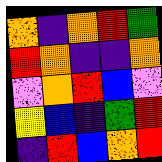[["orange", "indigo", "orange", "red", "green"], ["red", "orange", "indigo", "indigo", "orange"], ["violet", "orange", "red", "blue", "violet"], ["yellow", "blue", "indigo", "green", "red"], ["indigo", "red", "blue", "orange", "red"]]